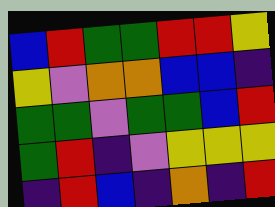[["blue", "red", "green", "green", "red", "red", "yellow"], ["yellow", "violet", "orange", "orange", "blue", "blue", "indigo"], ["green", "green", "violet", "green", "green", "blue", "red"], ["green", "red", "indigo", "violet", "yellow", "yellow", "yellow"], ["indigo", "red", "blue", "indigo", "orange", "indigo", "red"]]